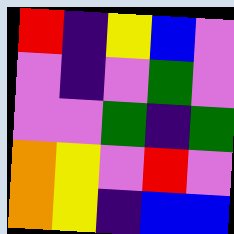[["red", "indigo", "yellow", "blue", "violet"], ["violet", "indigo", "violet", "green", "violet"], ["violet", "violet", "green", "indigo", "green"], ["orange", "yellow", "violet", "red", "violet"], ["orange", "yellow", "indigo", "blue", "blue"]]